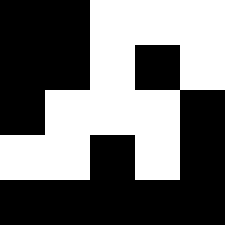[["black", "black", "white", "white", "white"], ["black", "black", "white", "black", "white"], ["black", "white", "white", "white", "black"], ["white", "white", "black", "white", "black"], ["black", "black", "black", "black", "black"]]